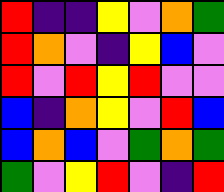[["red", "indigo", "indigo", "yellow", "violet", "orange", "green"], ["red", "orange", "violet", "indigo", "yellow", "blue", "violet"], ["red", "violet", "red", "yellow", "red", "violet", "violet"], ["blue", "indigo", "orange", "yellow", "violet", "red", "blue"], ["blue", "orange", "blue", "violet", "green", "orange", "green"], ["green", "violet", "yellow", "red", "violet", "indigo", "red"]]